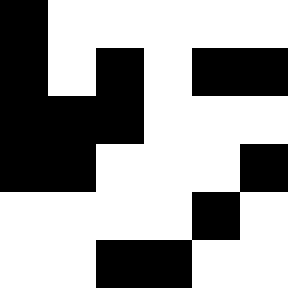[["black", "white", "white", "white", "white", "white"], ["black", "white", "black", "white", "black", "black"], ["black", "black", "black", "white", "white", "white"], ["black", "black", "white", "white", "white", "black"], ["white", "white", "white", "white", "black", "white"], ["white", "white", "black", "black", "white", "white"]]